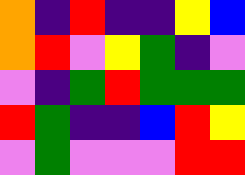[["orange", "indigo", "red", "indigo", "indigo", "yellow", "blue"], ["orange", "red", "violet", "yellow", "green", "indigo", "violet"], ["violet", "indigo", "green", "red", "green", "green", "green"], ["red", "green", "indigo", "indigo", "blue", "red", "yellow"], ["violet", "green", "violet", "violet", "violet", "red", "red"]]